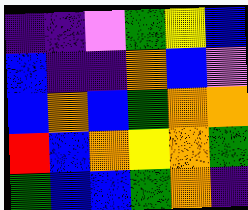[["indigo", "indigo", "violet", "green", "yellow", "blue"], ["blue", "indigo", "indigo", "orange", "blue", "violet"], ["blue", "orange", "blue", "green", "orange", "orange"], ["red", "blue", "orange", "yellow", "orange", "green"], ["green", "blue", "blue", "green", "orange", "indigo"]]